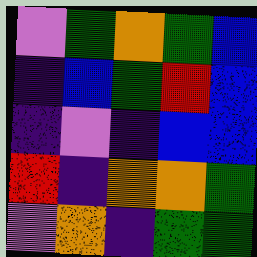[["violet", "green", "orange", "green", "blue"], ["indigo", "blue", "green", "red", "blue"], ["indigo", "violet", "indigo", "blue", "blue"], ["red", "indigo", "orange", "orange", "green"], ["violet", "orange", "indigo", "green", "green"]]